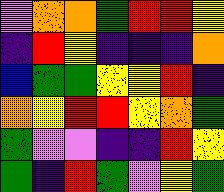[["violet", "orange", "orange", "green", "red", "red", "yellow"], ["indigo", "red", "yellow", "indigo", "indigo", "indigo", "orange"], ["blue", "green", "green", "yellow", "yellow", "red", "indigo"], ["orange", "yellow", "red", "red", "yellow", "orange", "green"], ["green", "violet", "violet", "indigo", "indigo", "red", "yellow"], ["green", "indigo", "red", "green", "violet", "yellow", "green"]]